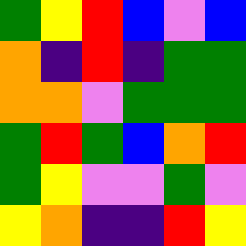[["green", "yellow", "red", "blue", "violet", "blue"], ["orange", "indigo", "red", "indigo", "green", "green"], ["orange", "orange", "violet", "green", "green", "green"], ["green", "red", "green", "blue", "orange", "red"], ["green", "yellow", "violet", "violet", "green", "violet"], ["yellow", "orange", "indigo", "indigo", "red", "yellow"]]